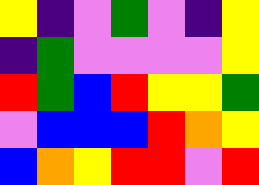[["yellow", "indigo", "violet", "green", "violet", "indigo", "yellow"], ["indigo", "green", "violet", "violet", "violet", "violet", "yellow"], ["red", "green", "blue", "red", "yellow", "yellow", "green"], ["violet", "blue", "blue", "blue", "red", "orange", "yellow"], ["blue", "orange", "yellow", "red", "red", "violet", "red"]]